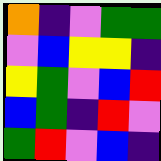[["orange", "indigo", "violet", "green", "green"], ["violet", "blue", "yellow", "yellow", "indigo"], ["yellow", "green", "violet", "blue", "red"], ["blue", "green", "indigo", "red", "violet"], ["green", "red", "violet", "blue", "indigo"]]